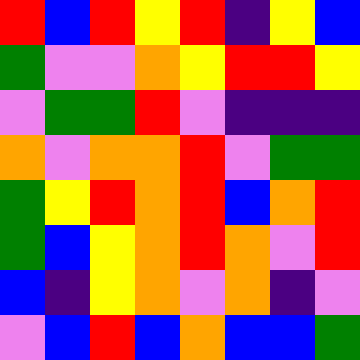[["red", "blue", "red", "yellow", "red", "indigo", "yellow", "blue"], ["green", "violet", "violet", "orange", "yellow", "red", "red", "yellow"], ["violet", "green", "green", "red", "violet", "indigo", "indigo", "indigo"], ["orange", "violet", "orange", "orange", "red", "violet", "green", "green"], ["green", "yellow", "red", "orange", "red", "blue", "orange", "red"], ["green", "blue", "yellow", "orange", "red", "orange", "violet", "red"], ["blue", "indigo", "yellow", "orange", "violet", "orange", "indigo", "violet"], ["violet", "blue", "red", "blue", "orange", "blue", "blue", "green"]]